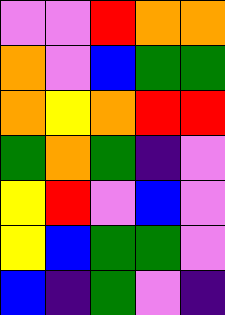[["violet", "violet", "red", "orange", "orange"], ["orange", "violet", "blue", "green", "green"], ["orange", "yellow", "orange", "red", "red"], ["green", "orange", "green", "indigo", "violet"], ["yellow", "red", "violet", "blue", "violet"], ["yellow", "blue", "green", "green", "violet"], ["blue", "indigo", "green", "violet", "indigo"]]